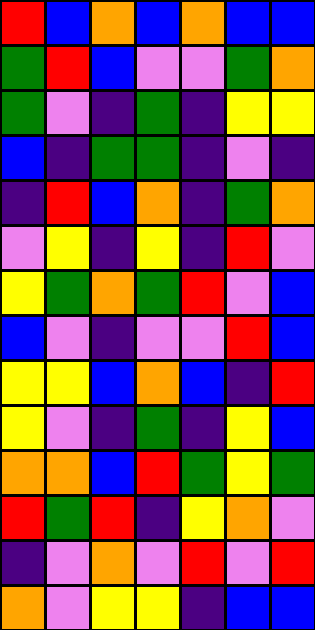[["red", "blue", "orange", "blue", "orange", "blue", "blue"], ["green", "red", "blue", "violet", "violet", "green", "orange"], ["green", "violet", "indigo", "green", "indigo", "yellow", "yellow"], ["blue", "indigo", "green", "green", "indigo", "violet", "indigo"], ["indigo", "red", "blue", "orange", "indigo", "green", "orange"], ["violet", "yellow", "indigo", "yellow", "indigo", "red", "violet"], ["yellow", "green", "orange", "green", "red", "violet", "blue"], ["blue", "violet", "indigo", "violet", "violet", "red", "blue"], ["yellow", "yellow", "blue", "orange", "blue", "indigo", "red"], ["yellow", "violet", "indigo", "green", "indigo", "yellow", "blue"], ["orange", "orange", "blue", "red", "green", "yellow", "green"], ["red", "green", "red", "indigo", "yellow", "orange", "violet"], ["indigo", "violet", "orange", "violet", "red", "violet", "red"], ["orange", "violet", "yellow", "yellow", "indigo", "blue", "blue"]]